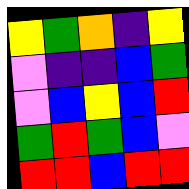[["yellow", "green", "orange", "indigo", "yellow"], ["violet", "indigo", "indigo", "blue", "green"], ["violet", "blue", "yellow", "blue", "red"], ["green", "red", "green", "blue", "violet"], ["red", "red", "blue", "red", "red"]]